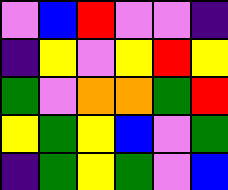[["violet", "blue", "red", "violet", "violet", "indigo"], ["indigo", "yellow", "violet", "yellow", "red", "yellow"], ["green", "violet", "orange", "orange", "green", "red"], ["yellow", "green", "yellow", "blue", "violet", "green"], ["indigo", "green", "yellow", "green", "violet", "blue"]]